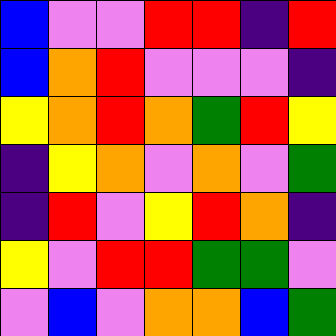[["blue", "violet", "violet", "red", "red", "indigo", "red"], ["blue", "orange", "red", "violet", "violet", "violet", "indigo"], ["yellow", "orange", "red", "orange", "green", "red", "yellow"], ["indigo", "yellow", "orange", "violet", "orange", "violet", "green"], ["indigo", "red", "violet", "yellow", "red", "orange", "indigo"], ["yellow", "violet", "red", "red", "green", "green", "violet"], ["violet", "blue", "violet", "orange", "orange", "blue", "green"]]